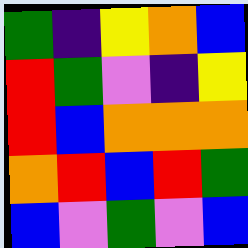[["green", "indigo", "yellow", "orange", "blue"], ["red", "green", "violet", "indigo", "yellow"], ["red", "blue", "orange", "orange", "orange"], ["orange", "red", "blue", "red", "green"], ["blue", "violet", "green", "violet", "blue"]]